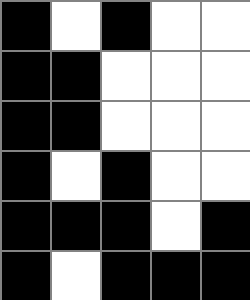[["black", "white", "black", "white", "white"], ["black", "black", "white", "white", "white"], ["black", "black", "white", "white", "white"], ["black", "white", "black", "white", "white"], ["black", "black", "black", "white", "black"], ["black", "white", "black", "black", "black"]]